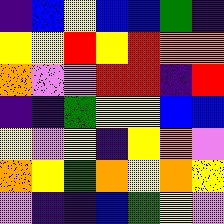[["indigo", "blue", "yellow", "blue", "blue", "green", "indigo"], ["yellow", "yellow", "red", "yellow", "red", "orange", "orange"], ["orange", "violet", "violet", "red", "red", "indigo", "red"], ["indigo", "indigo", "green", "yellow", "yellow", "blue", "blue"], ["yellow", "violet", "yellow", "indigo", "yellow", "orange", "violet"], ["orange", "yellow", "green", "orange", "yellow", "orange", "yellow"], ["violet", "indigo", "indigo", "blue", "green", "yellow", "violet"]]